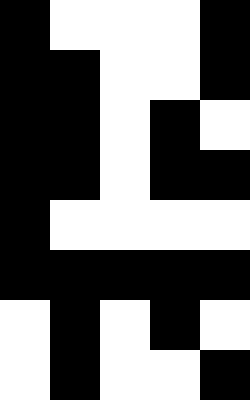[["black", "white", "white", "white", "black"], ["black", "black", "white", "white", "black"], ["black", "black", "white", "black", "white"], ["black", "black", "white", "black", "black"], ["black", "white", "white", "white", "white"], ["black", "black", "black", "black", "black"], ["white", "black", "white", "black", "white"], ["white", "black", "white", "white", "black"]]